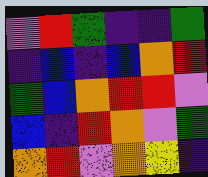[["violet", "red", "green", "indigo", "indigo", "green"], ["indigo", "blue", "indigo", "blue", "orange", "red"], ["green", "blue", "orange", "red", "red", "violet"], ["blue", "indigo", "red", "orange", "violet", "green"], ["orange", "red", "violet", "orange", "yellow", "indigo"]]